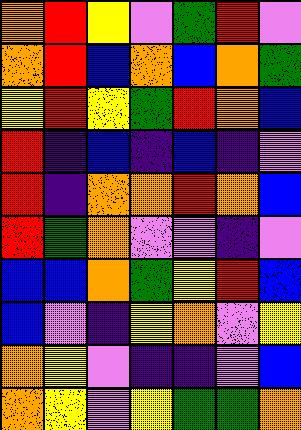[["orange", "red", "yellow", "violet", "green", "red", "violet"], ["orange", "red", "blue", "orange", "blue", "orange", "green"], ["yellow", "red", "yellow", "green", "red", "orange", "blue"], ["red", "indigo", "blue", "indigo", "blue", "indigo", "violet"], ["red", "indigo", "orange", "orange", "red", "orange", "blue"], ["red", "green", "orange", "violet", "violet", "indigo", "violet"], ["blue", "blue", "orange", "green", "yellow", "red", "blue"], ["blue", "violet", "indigo", "yellow", "orange", "violet", "yellow"], ["orange", "yellow", "violet", "indigo", "indigo", "violet", "blue"], ["orange", "yellow", "violet", "yellow", "green", "green", "orange"]]